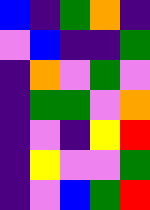[["blue", "indigo", "green", "orange", "indigo"], ["violet", "blue", "indigo", "indigo", "green"], ["indigo", "orange", "violet", "green", "violet"], ["indigo", "green", "green", "violet", "orange"], ["indigo", "violet", "indigo", "yellow", "red"], ["indigo", "yellow", "violet", "violet", "green"], ["indigo", "violet", "blue", "green", "red"]]